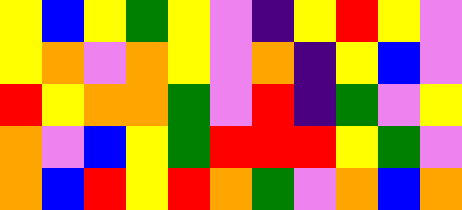[["yellow", "blue", "yellow", "green", "yellow", "violet", "indigo", "yellow", "red", "yellow", "violet"], ["yellow", "orange", "violet", "orange", "yellow", "violet", "orange", "indigo", "yellow", "blue", "violet"], ["red", "yellow", "orange", "orange", "green", "violet", "red", "indigo", "green", "violet", "yellow"], ["orange", "violet", "blue", "yellow", "green", "red", "red", "red", "yellow", "green", "violet"], ["orange", "blue", "red", "yellow", "red", "orange", "green", "violet", "orange", "blue", "orange"]]